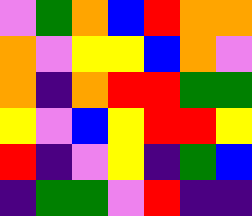[["violet", "green", "orange", "blue", "red", "orange", "orange"], ["orange", "violet", "yellow", "yellow", "blue", "orange", "violet"], ["orange", "indigo", "orange", "red", "red", "green", "green"], ["yellow", "violet", "blue", "yellow", "red", "red", "yellow"], ["red", "indigo", "violet", "yellow", "indigo", "green", "blue"], ["indigo", "green", "green", "violet", "red", "indigo", "indigo"]]